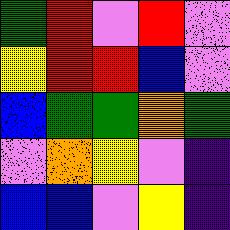[["green", "red", "violet", "red", "violet"], ["yellow", "red", "red", "blue", "violet"], ["blue", "green", "green", "orange", "green"], ["violet", "orange", "yellow", "violet", "indigo"], ["blue", "blue", "violet", "yellow", "indigo"]]